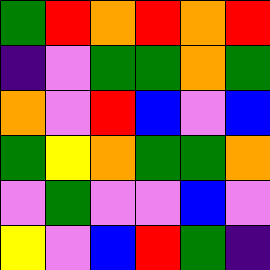[["green", "red", "orange", "red", "orange", "red"], ["indigo", "violet", "green", "green", "orange", "green"], ["orange", "violet", "red", "blue", "violet", "blue"], ["green", "yellow", "orange", "green", "green", "orange"], ["violet", "green", "violet", "violet", "blue", "violet"], ["yellow", "violet", "blue", "red", "green", "indigo"]]